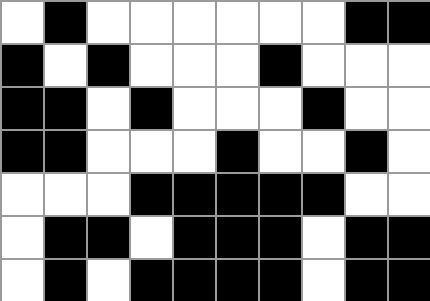[["white", "black", "white", "white", "white", "white", "white", "white", "black", "black"], ["black", "white", "black", "white", "white", "white", "black", "white", "white", "white"], ["black", "black", "white", "black", "white", "white", "white", "black", "white", "white"], ["black", "black", "white", "white", "white", "black", "white", "white", "black", "white"], ["white", "white", "white", "black", "black", "black", "black", "black", "white", "white"], ["white", "black", "black", "white", "black", "black", "black", "white", "black", "black"], ["white", "black", "white", "black", "black", "black", "black", "white", "black", "black"]]